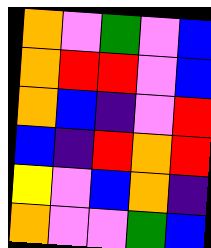[["orange", "violet", "green", "violet", "blue"], ["orange", "red", "red", "violet", "blue"], ["orange", "blue", "indigo", "violet", "red"], ["blue", "indigo", "red", "orange", "red"], ["yellow", "violet", "blue", "orange", "indigo"], ["orange", "violet", "violet", "green", "blue"]]